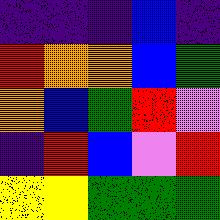[["indigo", "indigo", "indigo", "blue", "indigo"], ["red", "orange", "orange", "blue", "green"], ["orange", "blue", "green", "red", "violet"], ["indigo", "red", "blue", "violet", "red"], ["yellow", "yellow", "green", "green", "green"]]